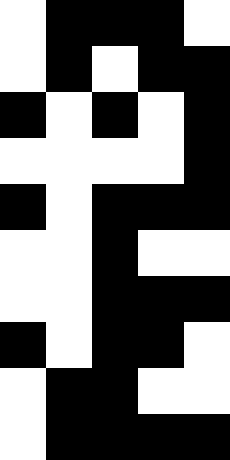[["white", "black", "black", "black", "white"], ["white", "black", "white", "black", "black"], ["black", "white", "black", "white", "black"], ["white", "white", "white", "white", "black"], ["black", "white", "black", "black", "black"], ["white", "white", "black", "white", "white"], ["white", "white", "black", "black", "black"], ["black", "white", "black", "black", "white"], ["white", "black", "black", "white", "white"], ["white", "black", "black", "black", "black"]]